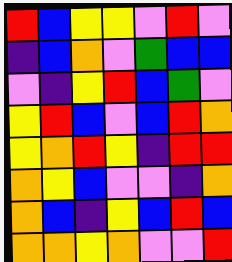[["red", "blue", "yellow", "yellow", "violet", "red", "violet"], ["indigo", "blue", "orange", "violet", "green", "blue", "blue"], ["violet", "indigo", "yellow", "red", "blue", "green", "violet"], ["yellow", "red", "blue", "violet", "blue", "red", "orange"], ["yellow", "orange", "red", "yellow", "indigo", "red", "red"], ["orange", "yellow", "blue", "violet", "violet", "indigo", "orange"], ["orange", "blue", "indigo", "yellow", "blue", "red", "blue"], ["orange", "orange", "yellow", "orange", "violet", "violet", "red"]]